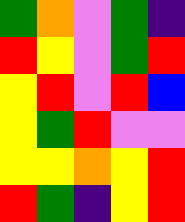[["green", "orange", "violet", "green", "indigo"], ["red", "yellow", "violet", "green", "red"], ["yellow", "red", "violet", "red", "blue"], ["yellow", "green", "red", "violet", "violet"], ["yellow", "yellow", "orange", "yellow", "red"], ["red", "green", "indigo", "yellow", "red"]]